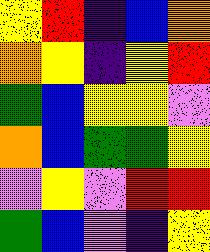[["yellow", "red", "indigo", "blue", "orange"], ["orange", "yellow", "indigo", "yellow", "red"], ["green", "blue", "yellow", "yellow", "violet"], ["orange", "blue", "green", "green", "yellow"], ["violet", "yellow", "violet", "red", "red"], ["green", "blue", "violet", "indigo", "yellow"]]